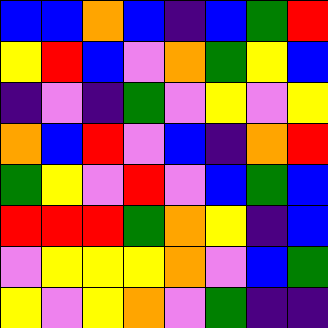[["blue", "blue", "orange", "blue", "indigo", "blue", "green", "red"], ["yellow", "red", "blue", "violet", "orange", "green", "yellow", "blue"], ["indigo", "violet", "indigo", "green", "violet", "yellow", "violet", "yellow"], ["orange", "blue", "red", "violet", "blue", "indigo", "orange", "red"], ["green", "yellow", "violet", "red", "violet", "blue", "green", "blue"], ["red", "red", "red", "green", "orange", "yellow", "indigo", "blue"], ["violet", "yellow", "yellow", "yellow", "orange", "violet", "blue", "green"], ["yellow", "violet", "yellow", "orange", "violet", "green", "indigo", "indigo"]]